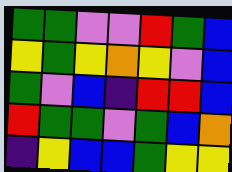[["green", "green", "violet", "violet", "red", "green", "blue"], ["yellow", "green", "yellow", "orange", "yellow", "violet", "blue"], ["green", "violet", "blue", "indigo", "red", "red", "blue"], ["red", "green", "green", "violet", "green", "blue", "orange"], ["indigo", "yellow", "blue", "blue", "green", "yellow", "yellow"]]